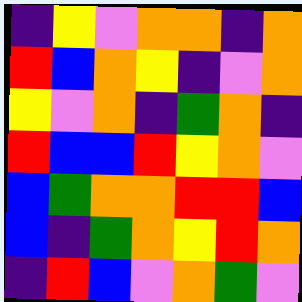[["indigo", "yellow", "violet", "orange", "orange", "indigo", "orange"], ["red", "blue", "orange", "yellow", "indigo", "violet", "orange"], ["yellow", "violet", "orange", "indigo", "green", "orange", "indigo"], ["red", "blue", "blue", "red", "yellow", "orange", "violet"], ["blue", "green", "orange", "orange", "red", "red", "blue"], ["blue", "indigo", "green", "orange", "yellow", "red", "orange"], ["indigo", "red", "blue", "violet", "orange", "green", "violet"]]